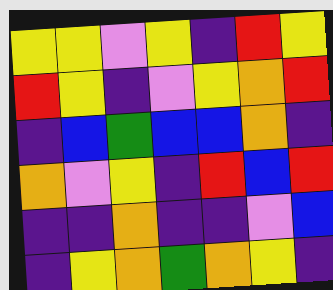[["yellow", "yellow", "violet", "yellow", "indigo", "red", "yellow"], ["red", "yellow", "indigo", "violet", "yellow", "orange", "red"], ["indigo", "blue", "green", "blue", "blue", "orange", "indigo"], ["orange", "violet", "yellow", "indigo", "red", "blue", "red"], ["indigo", "indigo", "orange", "indigo", "indigo", "violet", "blue"], ["indigo", "yellow", "orange", "green", "orange", "yellow", "indigo"]]